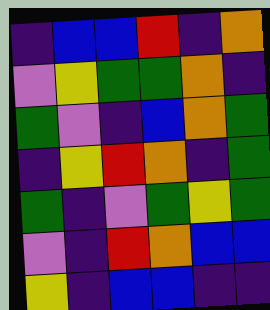[["indigo", "blue", "blue", "red", "indigo", "orange"], ["violet", "yellow", "green", "green", "orange", "indigo"], ["green", "violet", "indigo", "blue", "orange", "green"], ["indigo", "yellow", "red", "orange", "indigo", "green"], ["green", "indigo", "violet", "green", "yellow", "green"], ["violet", "indigo", "red", "orange", "blue", "blue"], ["yellow", "indigo", "blue", "blue", "indigo", "indigo"]]